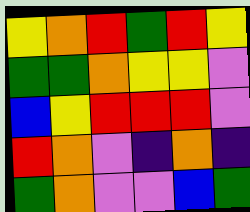[["yellow", "orange", "red", "green", "red", "yellow"], ["green", "green", "orange", "yellow", "yellow", "violet"], ["blue", "yellow", "red", "red", "red", "violet"], ["red", "orange", "violet", "indigo", "orange", "indigo"], ["green", "orange", "violet", "violet", "blue", "green"]]